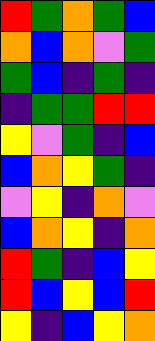[["red", "green", "orange", "green", "blue"], ["orange", "blue", "orange", "violet", "green"], ["green", "blue", "indigo", "green", "indigo"], ["indigo", "green", "green", "red", "red"], ["yellow", "violet", "green", "indigo", "blue"], ["blue", "orange", "yellow", "green", "indigo"], ["violet", "yellow", "indigo", "orange", "violet"], ["blue", "orange", "yellow", "indigo", "orange"], ["red", "green", "indigo", "blue", "yellow"], ["red", "blue", "yellow", "blue", "red"], ["yellow", "indigo", "blue", "yellow", "orange"]]